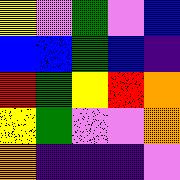[["yellow", "violet", "green", "violet", "blue"], ["blue", "blue", "green", "blue", "indigo"], ["red", "green", "yellow", "red", "orange"], ["yellow", "green", "violet", "violet", "orange"], ["orange", "indigo", "indigo", "indigo", "violet"]]